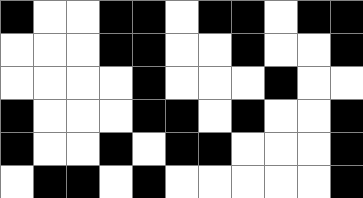[["black", "white", "white", "black", "black", "white", "black", "black", "white", "black", "black"], ["white", "white", "white", "black", "black", "white", "white", "black", "white", "white", "black"], ["white", "white", "white", "white", "black", "white", "white", "white", "black", "white", "white"], ["black", "white", "white", "white", "black", "black", "white", "black", "white", "white", "black"], ["black", "white", "white", "black", "white", "black", "black", "white", "white", "white", "black"], ["white", "black", "black", "white", "black", "white", "white", "white", "white", "white", "black"]]